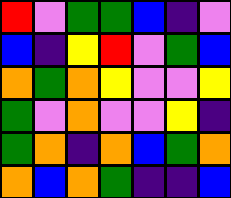[["red", "violet", "green", "green", "blue", "indigo", "violet"], ["blue", "indigo", "yellow", "red", "violet", "green", "blue"], ["orange", "green", "orange", "yellow", "violet", "violet", "yellow"], ["green", "violet", "orange", "violet", "violet", "yellow", "indigo"], ["green", "orange", "indigo", "orange", "blue", "green", "orange"], ["orange", "blue", "orange", "green", "indigo", "indigo", "blue"]]